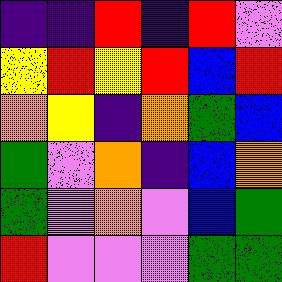[["indigo", "indigo", "red", "indigo", "red", "violet"], ["yellow", "red", "yellow", "red", "blue", "red"], ["orange", "yellow", "indigo", "orange", "green", "blue"], ["green", "violet", "orange", "indigo", "blue", "orange"], ["green", "violet", "orange", "violet", "blue", "green"], ["red", "violet", "violet", "violet", "green", "green"]]